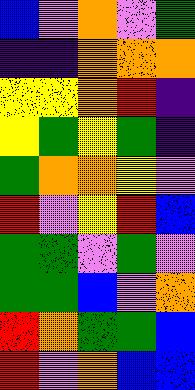[["blue", "violet", "orange", "violet", "green"], ["indigo", "indigo", "orange", "orange", "orange"], ["yellow", "yellow", "orange", "red", "indigo"], ["yellow", "green", "yellow", "green", "indigo"], ["green", "orange", "orange", "yellow", "violet"], ["red", "violet", "yellow", "red", "blue"], ["green", "green", "violet", "green", "violet"], ["green", "green", "blue", "violet", "orange"], ["red", "orange", "green", "green", "blue"], ["red", "violet", "orange", "blue", "blue"]]